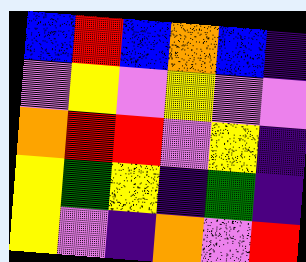[["blue", "red", "blue", "orange", "blue", "indigo"], ["violet", "yellow", "violet", "yellow", "violet", "violet"], ["orange", "red", "red", "violet", "yellow", "indigo"], ["yellow", "green", "yellow", "indigo", "green", "indigo"], ["yellow", "violet", "indigo", "orange", "violet", "red"]]